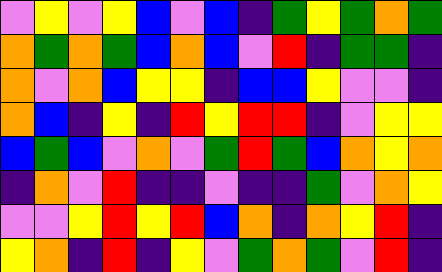[["violet", "yellow", "violet", "yellow", "blue", "violet", "blue", "indigo", "green", "yellow", "green", "orange", "green"], ["orange", "green", "orange", "green", "blue", "orange", "blue", "violet", "red", "indigo", "green", "green", "indigo"], ["orange", "violet", "orange", "blue", "yellow", "yellow", "indigo", "blue", "blue", "yellow", "violet", "violet", "indigo"], ["orange", "blue", "indigo", "yellow", "indigo", "red", "yellow", "red", "red", "indigo", "violet", "yellow", "yellow"], ["blue", "green", "blue", "violet", "orange", "violet", "green", "red", "green", "blue", "orange", "yellow", "orange"], ["indigo", "orange", "violet", "red", "indigo", "indigo", "violet", "indigo", "indigo", "green", "violet", "orange", "yellow"], ["violet", "violet", "yellow", "red", "yellow", "red", "blue", "orange", "indigo", "orange", "yellow", "red", "indigo"], ["yellow", "orange", "indigo", "red", "indigo", "yellow", "violet", "green", "orange", "green", "violet", "red", "indigo"]]